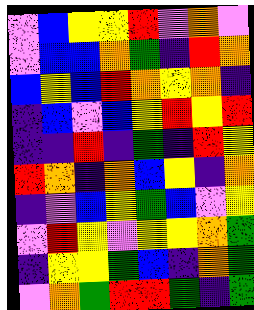[["violet", "blue", "yellow", "yellow", "red", "violet", "orange", "violet"], ["violet", "blue", "blue", "orange", "green", "indigo", "red", "orange"], ["blue", "yellow", "blue", "red", "orange", "yellow", "orange", "indigo"], ["indigo", "blue", "violet", "blue", "yellow", "red", "yellow", "red"], ["indigo", "indigo", "red", "indigo", "green", "indigo", "red", "yellow"], ["red", "orange", "indigo", "orange", "blue", "yellow", "indigo", "orange"], ["indigo", "violet", "blue", "yellow", "green", "blue", "violet", "yellow"], ["violet", "red", "yellow", "violet", "yellow", "yellow", "orange", "green"], ["indigo", "yellow", "yellow", "green", "blue", "indigo", "orange", "green"], ["violet", "orange", "green", "red", "red", "green", "indigo", "green"]]